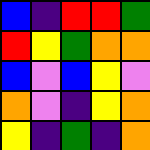[["blue", "indigo", "red", "red", "green"], ["red", "yellow", "green", "orange", "orange"], ["blue", "violet", "blue", "yellow", "violet"], ["orange", "violet", "indigo", "yellow", "orange"], ["yellow", "indigo", "green", "indigo", "orange"]]